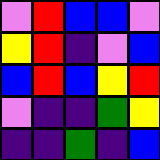[["violet", "red", "blue", "blue", "violet"], ["yellow", "red", "indigo", "violet", "blue"], ["blue", "red", "blue", "yellow", "red"], ["violet", "indigo", "indigo", "green", "yellow"], ["indigo", "indigo", "green", "indigo", "blue"]]